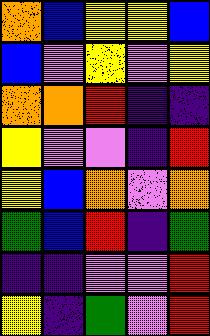[["orange", "blue", "yellow", "yellow", "blue"], ["blue", "violet", "yellow", "violet", "yellow"], ["orange", "orange", "red", "indigo", "indigo"], ["yellow", "violet", "violet", "indigo", "red"], ["yellow", "blue", "orange", "violet", "orange"], ["green", "blue", "red", "indigo", "green"], ["indigo", "indigo", "violet", "violet", "red"], ["yellow", "indigo", "green", "violet", "red"]]